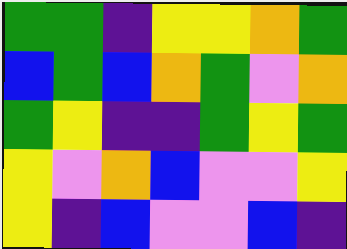[["green", "green", "indigo", "yellow", "yellow", "orange", "green"], ["blue", "green", "blue", "orange", "green", "violet", "orange"], ["green", "yellow", "indigo", "indigo", "green", "yellow", "green"], ["yellow", "violet", "orange", "blue", "violet", "violet", "yellow"], ["yellow", "indigo", "blue", "violet", "violet", "blue", "indigo"]]